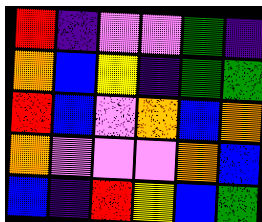[["red", "indigo", "violet", "violet", "green", "indigo"], ["orange", "blue", "yellow", "indigo", "green", "green"], ["red", "blue", "violet", "orange", "blue", "orange"], ["orange", "violet", "violet", "violet", "orange", "blue"], ["blue", "indigo", "red", "yellow", "blue", "green"]]